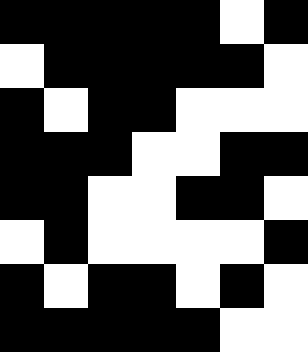[["black", "black", "black", "black", "black", "white", "black"], ["white", "black", "black", "black", "black", "black", "white"], ["black", "white", "black", "black", "white", "white", "white"], ["black", "black", "black", "white", "white", "black", "black"], ["black", "black", "white", "white", "black", "black", "white"], ["white", "black", "white", "white", "white", "white", "black"], ["black", "white", "black", "black", "white", "black", "white"], ["black", "black", "black", "black", "black", "white", "white"]]